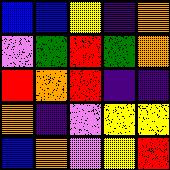[["blue", "blue", "yellow", "indigo", "orange"], ["violet", "green", "red", "green", "orange"], ["red", "orange", "red", "indigo", "indigo"], ["orange", "indigo", "violet", "yellow", "yellow"], ["blue", "orange", "violet", "yellow", "red"]]